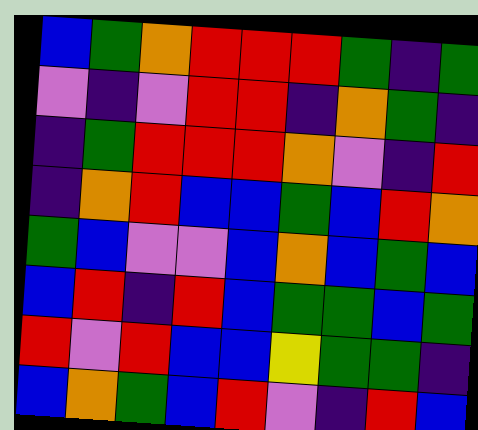[["blue", "green", "orange", "red", "red", "red", "green", "indigo", "green"], ["violet", "indigo", "violet", "red", "red", "indigo", "orange", "green", "indigo"], ["indigo", "green", "red", "red", "red", "orange", "violet", "indigo", "red"], ["indigo", "orange", "red", "blue", "blue", "green", "blue", "red", "orange"], ["green", "blue", "violet", "violet", "blue", "orange", "blue", "green", "blue"], ["blue", "red", "indigo", "red", "blue", "green", "green", "blue", "green"], ["red", "violet", "red", "blue", "blue", "yellow", "green", "green", "indigo"], ["blue", "orange", "green", "blue", "red", "violet", "indigo", "red", "blue"]]